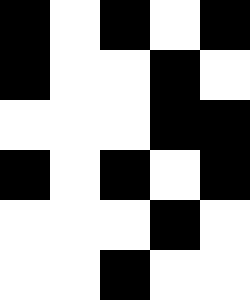[["black", "white", "black", "white", "black"], ["black", "white", "white", "black", "white"], ["white", "white", "white", "black", "black"], ["black", "white", "black", "white", "black"], ["white", "white", "white", "black", "white"], ["white", "white", "black", "white", "white"]]